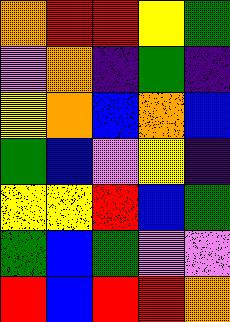[["orange", "red", "red", "yellow", "green"], ["violet", "orange", "indigo", "green", "indigo"], ["yellow", "orange", "blue", "orange", "blue"], ["green", "blue", "violet", "yellow", "indigo"], ["yellow", "yellow", "red", "blue", "green"], ["green", "blue", "green", "violet", "violet"], ["red", "blue", "red", "red", "orange"]]